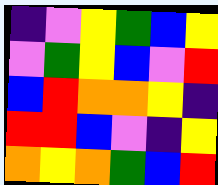[["indigo", "violet", "yellow", "green", "blue", "yellow"], ["violet", "green", "yellow", "blue", "violet", "red"], ["blue", "red", "orange", "orange", "yellow", "indigo"], ["red", "red", "blue", "violet", "indigo", "yellow"], ["orange", "yellow", "orange", "green", "blue", "red"]]